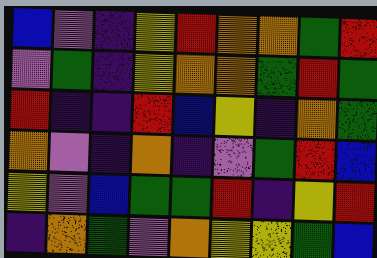[["blue", "violet", "indigo", "yellow", "red", "orange", "orange", "green", "red"], ["violet", "green", "indigo", "yellow", "orange", "orange", "green", "red", "green"], ["red", "indigo", "indigo", "red", "blue", "yellow", "indigo", "orange", "green"], ["orange", "violet", "indigo", "orange", "indigo", "violet", "green", "red", "blue"], ["yellow", "violet", "blue", "green", "green", "red", "indigo", "yellow", "red"], ["indigo", "orange", "green", "violet", "orange", "yellow", "yellow", "green", "blue"]]